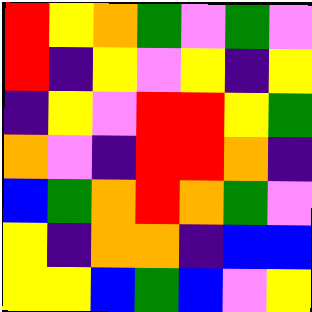[["red", "yellow", "orange", "green", "violet", "green", "violet"], ["red", "indigo", "yellow", "violet", "yellow", "indigo", "yellow"], ["indigo", "yellow", "violet", "red", "red", "yellow", "green"], ["orange", "violet", "indigo", "red", "red", "orange", "indigo"], ["blue", "green", "orange", "red", "orange", "green", "violet"], ["yellow", "indigo", "orange", "orange", "indigo", "blue", "blue"], ["yellow", "yellow", "blue", "green", "blue", "violet", "yellow"]]